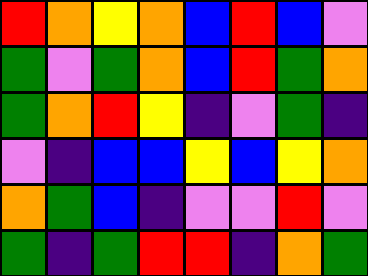[["red", "orange", "yellow", "orange", "blue", "red", "blue", "violet"], ["green", "violet", "green", "orange", "blue", "red", "green", "orange"], ["green", "orange", "red", "yellow", "indigo", "violet", "green", "indigo"], ["violet", "indigo", "blue", "blue", "yellow", "blue", "yellow", "orange"], ["orange", "green", "blue", "indigo", "violet", "violet", "red", "violet"], ["green", "indigo", "green", "red", "red", "indigo", "orange", "green"]]